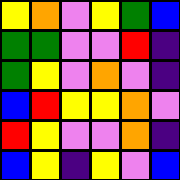[["yellow", "orange", "violet", "yellow", "green", "blue"], ["green", "green", "violet", "violet", "red", "indigo"], ["green", "yellow", "violet", "orange", "violet", "indigo"], ["blue", "red", "yellow", "yellow", "orange", "violet"], ["red", "yellow", "violet", "violet", "orange", "indigo"], ["blue", "yellow", "indigo", "yellow", "violet", "blue"]]